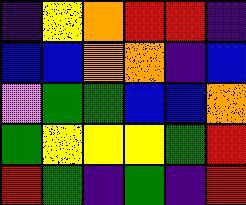[["indigo", "yellow", "orange", "red", "red", "indigo"], ["blue", "blue", "orange", "orange", "indigo", "blue"], ["violet", "green", "green", "blue", "blue", "orange"], ["green", "yellow", "yellow", "yellow", "green", "red"], ["red", "green", "indigo", "green", "indigo", "red"]]